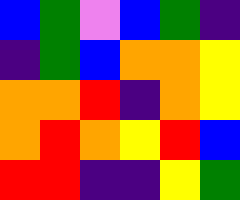[["blue", "green", "violet", "blue", "green", "indigo"], ["indigo", "green", "blue", "orange", "orange", "yellow"], ["orange", "orange", "red", "indigo", "orange", "yellow"], ["orange", "red", "orange", "yellow", "red", "blue"], ["red", "red", "indigo", "indigo", "yellow", "green"]]